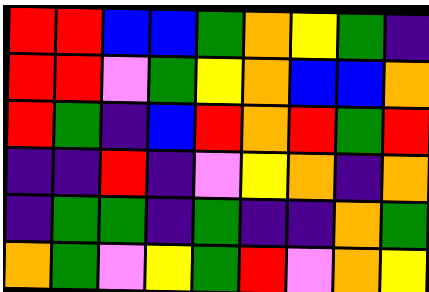[["red", "red", "blue", "blue", "green", "orange", "yellow", "green", "indigo"], ["red", "red", "violet", "green", "yellow", "orange", "blue", "blue", "orange"], ["red", "green", "indigo", "blue", "red", "orange", "red", "green", "red"], ["indigo", "indigo", "red", "indigo", "violet", "yellow", "orange", "indigo", "orange"], ["indigo", "green", "green", "indigo", "green", "indigo", "indigo", "orange", "green"], ["orange", "green", "violet", "yellow", "green", "red", "violet", "orange", "yellow"]]